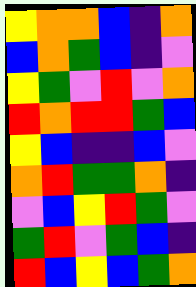[["yellow", "orange", "orange", "blue", "indigo", "orange"], ["blue", "orange", "green", "blue", "indigo", "violet"], ["yellow", "green", "violet", "red", "violet", "orange"], ["red", "orange", "red", "red", "green", "blue"], ["yellow", "blue", "indigo", "indigo", "blue", "violet"], ["orange", "red", "green", "green", "orange", "indigo"], ["violet", "blue", "yellow", "red", "green", "violet"], ["green", "red", "violet", "green", "blue", "indigo"], ["red", "blue", "yellow", "blue", "green", "orange"]]